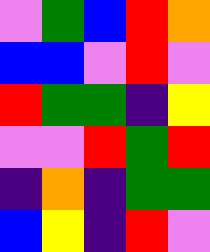[["violet", "green", "blue", "red", "orange"], ["blue", "blue", "violet", "red", "violet"], ["red", "green", "green", "indigo", "yellow"], ["violet", "violet", "red", "green", "red"], ["indigo", "orange", "indigo", "green", "green"], ["blue", "yellow", "indigo", "red", "violet"]]